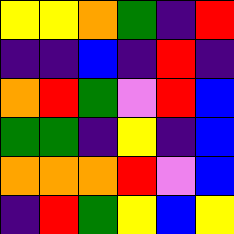[["yellow", "yellow", "orange", "green", "indigo", "red"], ["indigo", "indigo", "blue", "indigo", "red", "indigo"], ["orange", "red", "green", "violet", "red", "blue"], ["green", "green", "indigo", "yellow", "indigo", "blue"], ["orange", "orange", "orange", "red", "violet", "blue"], ["indigo", "red", "green", "yellow", "blue", "yellow"]]